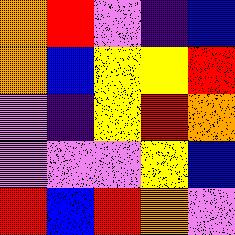[["orange", "red", "violet", "indigo", "blue"], ["orange", "blue", "yellow", "yellow", "red"], ["violet", "indigo", "yellow", "red", "orange"], ["violet", "violet", "violet", "yellow", "blue"], ["red", "blue", "red", "orange", "violet"]]